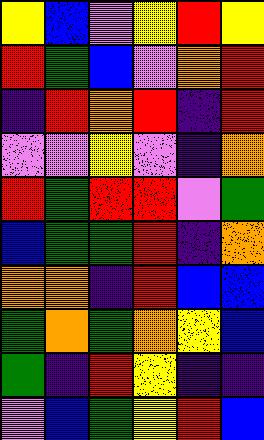[["yellow", "blue", "violet", "yellow", "red", "yellow"], ["red", "green", "blue", "violet", "orange", "red"], ["indigo", "red", "orange", "red", "indigo", "red"], ["violet", "violet", "yellow", "violet", "indigo", "orange"], ["red", "green", "red", "red", "violet", "green"], ["blue", "green", "green", "red", "indigo", "orange"], ["orange", "orange", "indigo", "red", "blue", "blue"], ["green", "orange", "green", "orange", "yellow", "blue"], ["green", "indigo", "red", "yellow", "indigo", "indigo"], ["violet", "blue", "green", "yellow", "red", "blue"]]